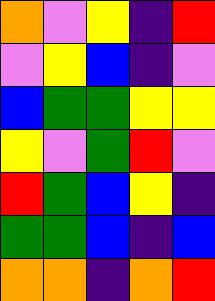[["orange", "violet", "yellow", "indigo", "red"], ["violet", "yellow", "blue", "indigo", "violet"], ["blue", "green", "green", "yellow", "yellow"], ["yellow", "violet", "green", "red", "violet"], ["red", "green", "blue", "yellow", "indigo"], ["green", "green", "blue", "indigo", "blue"], ["orange", "orange", "indigo", "orange", "red"]]